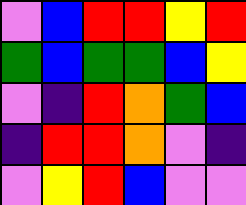[["violet", "blue", "red", "red", "yellow", "red"], ["green", "blue", "green", "green", "blue", "yellow"], ["violet", "indigo", "red", "orange", "green", "blue"], ["indigo", "red", "red", "orange", "violet", "indigo"], ["violet", "yellow", "red", "blue", "violet", "violet"]]